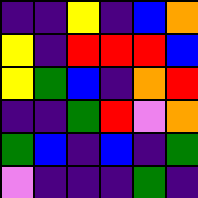[["indigo", "indigo", "yellow", "indigo", "blue", "orange"], ["yellow", "indigo", "red", "red", "red", "blue"], ["yellow", "green", "blue", "indigo", "orange", "red"], ["indigo", "indigo", "green", "red", "violet", "orange"], ["green", "blue", "indigo", "blue", "indigo", "green"], ["violet", "indigo", "indigo", "indigo", "green", "indigo"]]